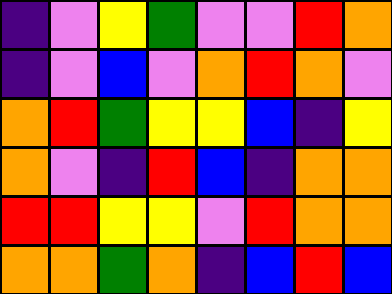[["indigo", "violet", "yellow", "green", "violet", "violet", "red", "orange"], ["indigo", "violet", "blue", "violet", "orange", "red", "orange", "violet"], ["orange", "red", "green", "yellow", "yellow", "blue", "indigo", "yellow"], ["orange", "violet", "indigo", "red", "blue", "indigo", "orange", "orange"], ["red", "red", "yellow", "yellow", "violet", "red", "orange", "orange"], ["orange", "orange", "green", "orange", "indigo", "blue", "red", "blue"]]